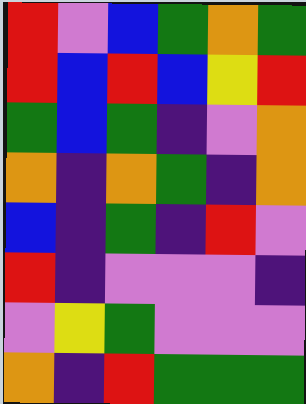[["red", "violet", "blue", "green", "orange", "green"], ["red", "blue", "red", "blue", "yellow", "red"], ["green", "blue", "green", "indigo", "violet", "orange"], ["orange", "indigo", "orange", "green", "indigo", "orange"], ["blue", "indigo", "green", "indigo", "red", "violet"], ["red", "indigo", "violet", "violet", "violet", "indigo"], ["violet", "yellow", "green", "violet", "violet", "violet"], ["orange", "indigo", "red", "green", "green", "green"]]